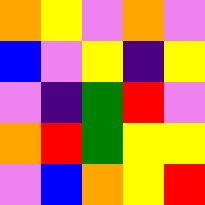[["orange", "yellow", "violet", "orange", "violet"], ["blue", "violet", "yellow", "indigo", "yellow"], ["violet", "indigo", "green", "red", "violet"], ["orange", "red", "green", "yellow", "yellow"], ["violet", "blue", "orange", "yellow", "red"]]